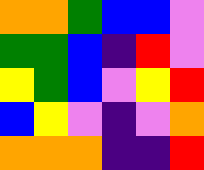[["orange", "orange", "green", "blue", "blue", "violet"], ["green", "green", "blue", "indigo", "red", "violet"], ["yellow", "green", "blue", "violet", "yellow", "red"], ["blue", "yellow", "violet", "indigo", "violet", "orange"], ["orange", "orange", "orange", "indigo", "indigo", "red"]]